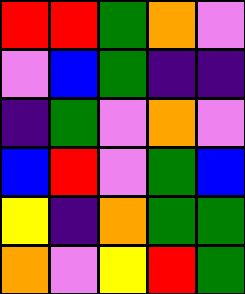[["red", "red", "green", "orange", "violet"], ["violet", "blue", "green", "indigo", "indigo"], ["indigo", "green", "violet", "orange", "violet"], ["blue", "red", "violet", "green", "blue"], ["yellow", "indigo", "orange", "green", "green"], ["orange", "violet", "yellow", "red", "green"]]